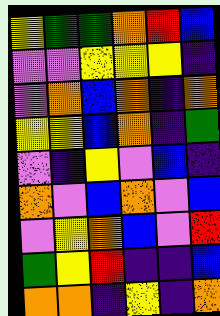[["yellow", "green", "green", "orange", "red", "blue"], ["violet", "violet", "yellow", "yellow", "yellow", "indigo"], ["violet", "orange", "blue", "orange", "indigo", "orange"], ["yellow", "yellow", "blue", "orange", "indigo", "green"], ["violet", "indigo", "yellow", "violet", "blue", "indigo"], ["orange", "violet", "blue", "orange", "violet", "blue"], ["violet", "yellow", "orange", "blue", "violet", "red"], ["green", "yellow", "red", "indigo", "indigo", "blue"], ["orange", "orange", "indigo", "yellow", "indigo", "orange"]]